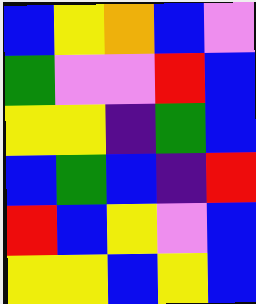[["blue", "yellow", "orange", "blue", "violet"], ["green", "violet", "violet", "red", "blue"], ["yellow", "yellow", "indigo", "green", "blue"], ["blue", "green", "blue", "indigo", "red"], ["red", "blue", "yellow", "violet", "blue"], ["yellow", "yellow", "blue", "yellow", "blue"]]